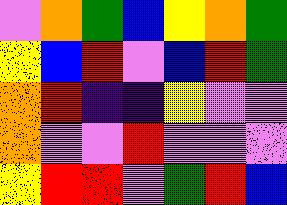[["violet", "orange", "green", "blue", "yellow", "orange", "green"], ["yellow", "blue", "red", "violet", "blue", "red", "green"], ["orange", "red", "indigo", "indigo", "yellow", "violet", "violet"], ["orange", "violet", "violet", "red", "violet", "violet", "violet"], ["yellow", "red", "red", "violet", "green", "red", "blue"]]